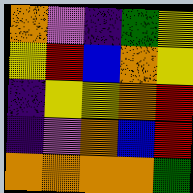[["orange", "violet", "indigo", "green", "yellow"], ["yellow", "red", "blue", "orange", "yellow"], ["indigo", "yellow", "yellow", "orange", "red"], ["indigo", "violet", "orange", "blue", "red"], ["orange", "orange", "orange", "orange", "green"]]